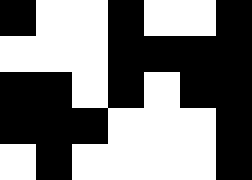[["black", "white", "white", "black", "white", "white", "black"], ["white", "white", "white", "black", "black", "black", "black"], ["black", "black", "white", "black", "white", "black", "black"], ["black", "black", "black", "white", "white", "white", "black"], ["white", "black", "white", "white", "white", "white", "black"]]